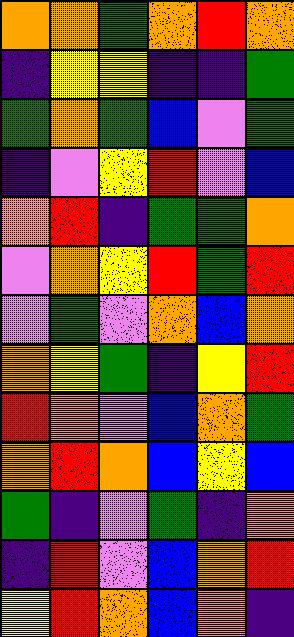[["orange", "orange", "green", "orange", "red", "orange"], ["indigo", "yellow", "yellow", "indigo", "indigo", "green"], ["green", "orange", "green", "blue", "violet", "green"], ["indigo", "violet", "yellow", "red", "violet", "blue"], ["orange", "red", "indigo", "green", "green", "orange"], ["violet", "orange", "yellow", "red", "green", "red"], ["violet", "green", "violet", "orange", "blue", "orange"], ["orange", "yellow", "green", "indigo", "yellow", "red"], ["red", "orange", "violet", "blue", "orange", "green"], ["orange", "red", "orange", "blue", "yellow", "blue"], ["green", "indigo", "violet", "green", "indigo", "orange"], ["indigo", "red", "violet", "blue", "orange", "red"], ["yellow", "red", "orange", "blue", "orange", "indigo"]]